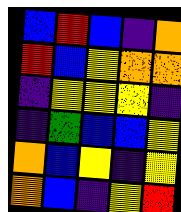[["blue", "red", "blue", "indigo", "orange"], ["red", "blue", "yellow", "orange", "orange"], ["indigo", "yellow", "yellow", "yellow", "indigo"], ["indigo", "green", "blue", "blue", "yellow"], ["orange", "blue", "yellow", "indigo", "yellow"], ["orange", "blue", "indigo", "yellow", "red"]]